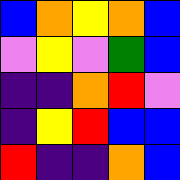[["blue", "orange", "yellow", "orange", "blue"], ["violet", "yellow", "violet", "green", "blue"], ["indigo", "indigo", "orange", "red", "violet"], ["indigo", "yellow", "red", "blue", "blue"], ["red", "indigo", "indigo", "orange", "blue"]]